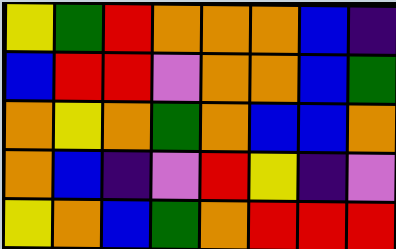[["yellow", "green", "red", "orange", "orange", "orange", "blue", "indigo"], ["blue", "red", "red", "violet", "orange", "orange", "blue", "green"], ["orange", "yellow", "orange", "green", "orange", "blue", "blue", "orange"], ["orange", "blue", "indigo", "violet", "red", "yellow", "indigo", "violet"], ["yellow", "orange", "blue", "green", "orange", "red", "red", "red"]]